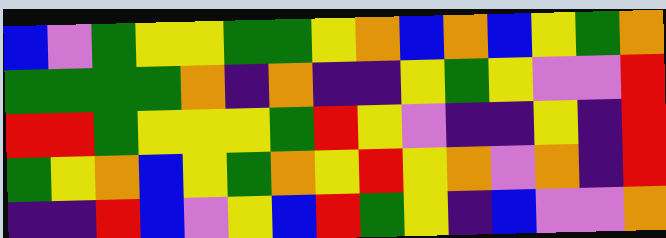[["blue", "violet", "green", "yellow", "yellow", "green", "green", "yellow", "orange", "blue", "orange", "blue", "yellow", "green", "orange"], ["green", "green", "green", "green", "orange", "indigo", "orange", "indigo", "indigo", "yellow", "green", "yellow", "violet", "violet", "red"], ["red", "red", "green", "yellow", "yellow", "yellow", "green", "red", "yellow", "violet", "indigo", "indigo", "yellow", "indigo", "red"], ["green", "yellow", "orange", "blue", "yellow", "green", "orange", "yellow", "red", "yellow", "orange", "violet", "orange", "indigo", "red"], ["indigo", "indigo", "red", "blue", "violet", "yellow", "blue", "red", "green", "yellow", "indigo", "blue", "violet", "violet", "orange"]]